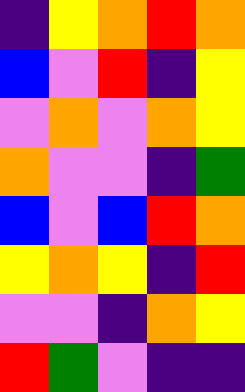[["indigo", "yellow", "orange", "red", "orange"], ["blue", "violet", "red", "indigo", "yellow"], ["violet", "orange", "violet", "orange", "yellow"], ["orange", "violet", "violet", "indigo", "green"], ["blue", "violet", "blue", "red", "orange"], ["yellow", "orange", "yellow", "indigo", "red"], ["violet", "violet", "indigo", "orange", "yellow"], ["red", "green", "violet", "indigo", "indigo"]]